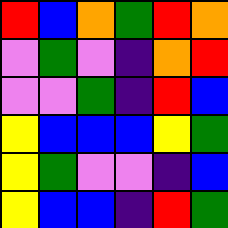[["red", "blue", "orange", "green", "red", "orange"], ["violet", "green", "violet", "indigo", "orange", "red"], ["violet", "violet", "green", "indigo", "red", "blue"], ["yellow", "blue", "blue", "blue", "yellow", "green"], ["yellow", "green", "violet", "violet", "indigo", "blue"], ["yellow", "blue", "blue", "indigo", "red", "green"]]